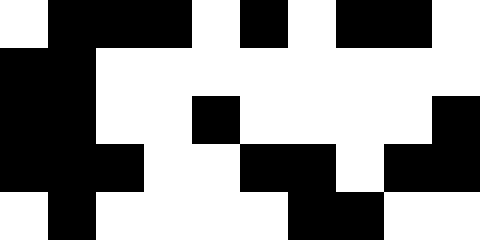[["white", "black", "black", "black", "white", "black", "white", "black", "black", "white"], ["black", "black", "white", "white", "white", "white", "white", "white", "white", "white"], ["black", "black", "white", "white", "black", "white", "white", "white", "white", "black"], ["black", "black", "black", "white", "white", "black", "black", "white", "black", "black"], ["white", "black", "white", "white", "white", "white", "black", "black", "white", "white"]]